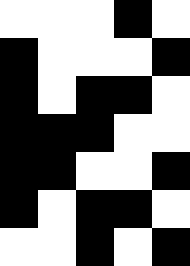[["white", "white", "white", "black", "white"], ["black", "white", "white", "white", "black"], ["black", "white", "black", "black", "white"], ["black", "black", "black", "white", "white"], ["black", "black", "white", "white", "black"], ["black", "white", "black", "black", "white"], ["white", "white", "black", "white", "black"]]